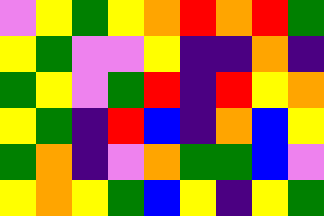[["violet", "yellow", "green", "yellow", "orange", "red", "orange", "red", "green"], ["yellow", "green", "violet", "violet", "yellow", "indigo", "indigo", "orange", "indigo"], ["green", "yellow", "violet", "green", "red", "indigo", "red", "yellow", "orange"], ["yellow", "green", "indigo", "red", "blue", "indigo", "orange", "blue", "yellow"], ["green", "orange", "indigo", "violet", "orange", "green", "green", "blue", "violet"], ["yellow", "orange", "yellow", "green", "blue", "yellow", "indigo", "yellow", "green"]]